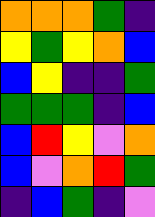[["orange", "orange", "orange", "green", "indigo"], ["yellow", "green", "yellow", "orange", "blue"], ["blue", "yellow", "indigo", "indigo", "green"], ["green", "green", "green", "indigo", "blue"], ["blue", "red", "yellow", "violet", "orange"], ["blue", "violet", "orange", "red", "green"], ["indigo", "blue", "green", "indigo", "violet"]]